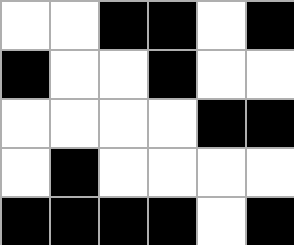[["white", "white", "black", "black", "white", "black"], ["black", "white", "white", "black", "white", "white"], ["white", "white", "white", "white", "black", "black"], ["white", "black", "white", "white", "white", "white"], ["black", "black", "black", "black", "white", "black"]]